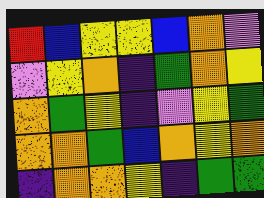[["red", "blue", "yellow", "yellow", "blue", "orange", "violet"], ["violet", "yellow", "orange", "indigo", "green", "orange", "yellow"], ["orange", "green", "yellow", "indigo", "violet", "yellow", "green"], ["orange", "orange", "green", "blue", "orange", "yellow", "orange"], ["indigo", "orange", "orange", "yellow", "indigo", "green", "green"]]